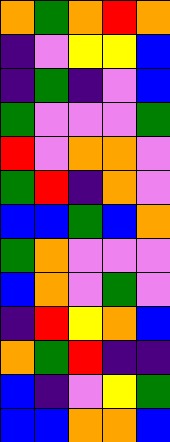[["orange", "green", "orange", "red", "orange"], ["indigo", "violet", "yellow", "yellow", "blue"], ["indigo", "green", "indigo", "violet", "blue"], ["green", "violet", "violet", "violet", "green"], ["red", "violet", "orange", "orange", "violet"], ["green", "red", "indigo", "orange", "violet"], ["blue", "blue", "green", "blue", "orange"], ["green", "orange", "violet", "violet", "violet"], ["blue", "orange", "violet", "green", "violet"], ["indigo", "red", "yellow", "orange", "blue"], ["orange", "green", "red", "indigo", "indigo"], ["blue", "indigo", "violet", "yellow", "green"], ["blue", "blue", "orange", "orange", "blue"]]